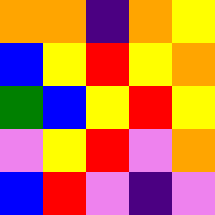[["orange", "orange", "indigo", "orange", "yellow"], ["blue", "yellow", "red", "yellow", "orange"], ["green", "blue", "yellow", "red", "yellow"], ["violet", "yellow", "red", "violet", "orange"], ["blue", "red", "violet", "indigo", "violet"]]